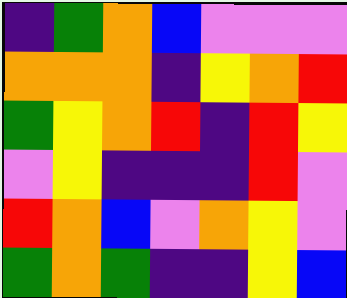[["indigo", "green", "orange", "blue", "violet", "violet", "violet"], ["orange", "orange", "orange", "indigo", "yellow", "orange", "red"], ["green", "yellow", "orange", "red", "indigo", "red", "yellow"], ["violet", "yellow", "indigo", "indigo", "indigo", "red", "violet"], ["red", "orange", "blue", "violet", "orange", "yellow", "violet"], ["green", "orange", "green", "indigo", "indigo", "yellow", "blue"]]